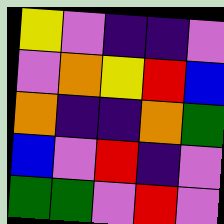[["yellow", "violet", "indigo", "indigo", "violet"], ["violet", "orange", "yellow", "red", "blue"], ["orange", "indigo", "indigo", "orange", "green"], ["blue", "violet", "red", "indigo", "violet"], ["green", "green", "violet", "red", "violet"]]